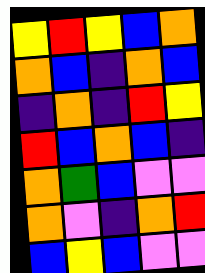[["yellow", "red", "yellow", "blue", "orange"], ["orange", "blue", "indigo", "orange", "blue"], ["indigo", "orange", "indigo", "red", "yellow"], ["red", "blue", "orange", "blue", "indigo"], ["orange", "green", "blue", "violet", "violet"], ["orange", "violet", "indigo", "orange", "red"], ["blue", "yellow", "blue", "violet", "violet"]]